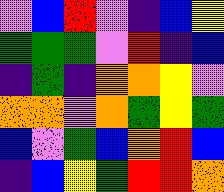[["violet", "blue", "red", "violet", "indigo", "blue", "yellow"], ["green", "green", "green", "violet", "red", "indigo", "blue"], ["indigo", "green", "indigo", "orange", "orange", "yellow", "violet"], ["orange", "orange", "violet", "orange", "green", "yellow", "green"], ["blue", "violet", "green", "blue", "orange", "red", "blue"], ["indigo", "blue", "yellow", "green", "red", "red", "orange"]]